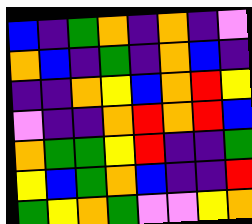[["blue", "indigo", "green", "orange", "indigo", "orange", "indigo", "violet"], ["orange", "blue", "indigo", "green", "indigo", "orange", "blue", "indigo"], ["indigo", "indigo", "orange", "yellow", "blue", "orange", "red", "yellow"], ["violet", "indigo", "indigo", "orange", "red", "orange", "red", "blue"], ["orange", "green", "green", "yellow", "red", "indigo", "indigo", "green"], ["yellow", "blue", "green", "orange", "blue", "indigo", "indigo", "red"], ["green", "yellow", "orange", "green", "violet", "violet", "yellow", "orange"]]